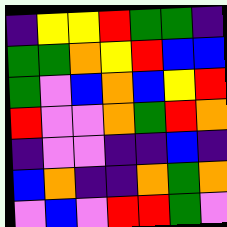[["indigo", "yellow", "yellow", "red", "green", "green", "indigo"], ["green", "green", "orange", "yellow", "red", "blue", "blue"], ["green", "violet", "blue", "orange", "blue", "yellow", "red"], ["red", "violet", "violet", "orange", "green", "red", "orange"], ["indigo", "violet", "violet", "indigo", "indigo", "blue", "indigo"], ["blue", "orange", "indigo", "indigo", "orange", "green", "orange"], ["violet", "blue", "violet", "red", "red", "green", "violet"]]